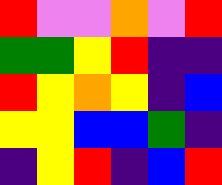[["red", "violet", "violet", "orange", "violet", "red"], ["green", "green", "yellow", "red", "indigo", "indigo"], ["red", "yellow", "orange", "yellow", "indigo", "blue"], ["yellow", "yellow", "blue", "blue", "green", "indigo"], ["indigo", "yellow", "red", "indigo", "blue", "red"]]